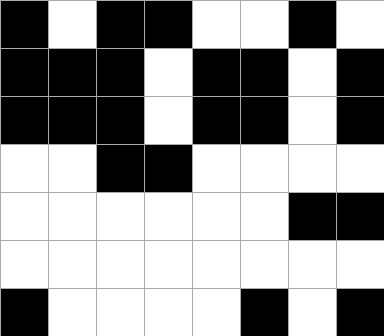[["black", "white", "black", "black", "white", "white", "black", "white"], ["black", "black", "black", "white", "black", "black", "white", "black"], ["black", "black", "black", "white", "black", "black", "white", "black"], ["white", "white", "black", "black", "white", "white", "white", "white"], ["white", "white", "white", "white", "white", "white", "black", "black"], ["white", "white", "white", "white", "white", "white", "white", "white"], ["black", "white", "white", "white", "white", "black", "white", "black"]]